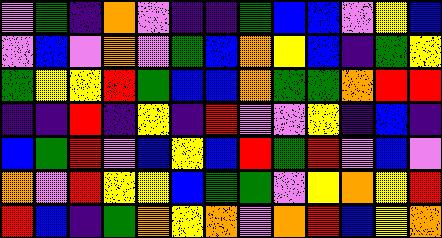[["violet", "green", "indigo", "orange", "violet", "indigo", "indigo", "green", "blue", "blue", "violet", "yellow", "blue"], ["violet", "blue", "violet", "orange", "violet", "green", "blue", "orange", "yellow", "blue", "indigo", "green", "yellow"], ["green", "yellow", "yellow", "red", "green", "blue", "blue", "orange", "green", "green", "orange", "red", "red"], ["indigo", "indigo", "red", "indigo", "yellow", "indigo", "red", "violet", "violet", "yellow", "indigo", "blue", "indigo"], ["blue", "green", "red", "violet", "blue", "yellow", "blue", "red", "green", "red", "violet", "blue", "violet"], ["orange", "violet", "red", "yellow", "yellow", "blue", "green", "green", "violet", "yellow", "orange", "yellow", "red"], ["red", "blue", "indigo", "green", "orange", "yellow", "orange", "violet", "orange", "red", "blue", "yellow", "orange"]]